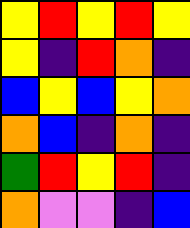[["yellow", "red", "yellow", "red", "yellow"], ["yellow", "indigo", "red", "orange", "indigo"], ["blue", "yellow", "blue", "yellow", "orange"], ["orange", "blue", "indigo", "orange", "indigo"], ["green", "red", "yellow", "red", "indigo"], ["orange", "violet", "violet", "indigo", "blue"]]